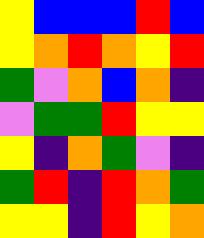[["yellow", "blue", "blue", "blue", "red", "blue"], ["yellow", "orange", "red", "orange", "yellow", "red"], ["green", "violet", "orange", "blue", "orange", "indigo"], ["violet", "green", "green", "red", "yellow", "yellow"], ["yellow", "indigo", "orange", "green", "violet", "indigo"], ["green", "red", "indigo", "red", "orange", "green"], ["yellow", "yellow", "indigo", "red", "yellow", "orange"]]